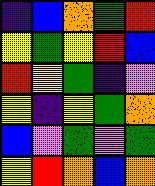[["indigo", "blue", "orange", "green", "red"], ["yellow", "green", "yellow", "red", "blue"], ["red", "yellow", "green", "indigo", "violet"], ["yellow", "indigo", "yellow", "green", "orange"], ["blue", "violet", "green", "violet", "green"], ["yellow", "red", "orange", "blue", "orange"]]